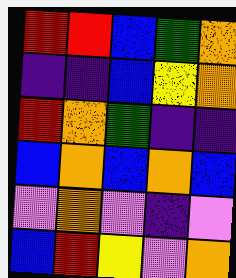[["red", "red", "blue", "green", "orange"], ["indigo", "indigo", "blue", "yellow", "orange"], ["red", "orange", "green", "indigo", "indigo"], ["blue", "orange", "blue", "orange", "blue"], ["violet", "orange", "violet", "indigo", "violet"], ["blue", "red", "yellow", "violet", "orange"]]